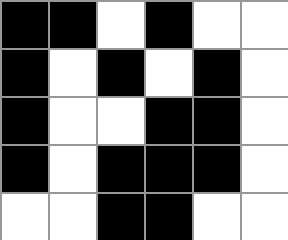[["black", "black", "white", "black", "white", "white"], ["black", "white", "black", "white", "black", "white"], ["black", "white", "white", "black", "black", "white"], ["black", "white", "black", "black", "black", "white"], ["white", "white", "black", "black", "white", "white"]]